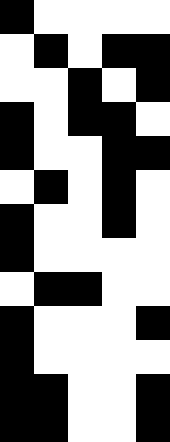[["black", "white", "white", "white", "white"], ["white", "black", "white", "black", "black"], ["white", "white", "black", "white", "black"], ["black", "white", "black", "black", "white"], ["black", "white", "white", "black", "black"], ["white", "black", "white", "black", "white"], ["black", "white", "white", "black", "white"], ["black", "white", "white", "white", "white"], ["white", "black", "black", "white", "white"], ["black", "white", "white", "white", "black"], ["black", "white", "white", "white", "white"], ["black", "black", "white", "white", "black"], ["black", "black", "white", "white", "black"]]